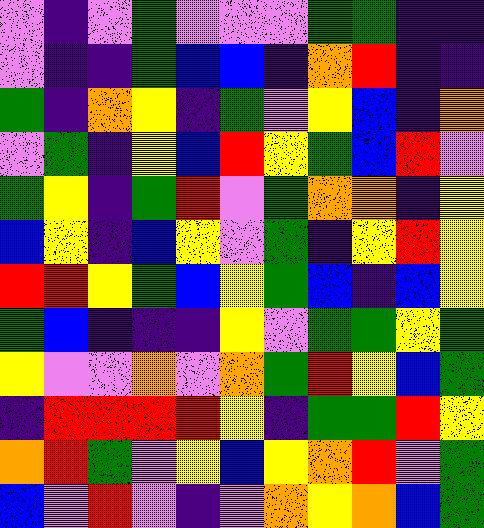[["violet", "indigo", "violet", "green", "violet", "violet", "violet", "green", "green", "indigo", "indigo"], ["violet", "indigo", "indigo", "green", "blue", "blue", "indigo", "orange", "red", "indigo", "indigo"], ["green", "indigo", "orange", "yellow", "indigo", "green", "violet", "yellow", "blue", "indigo", "orange"], ["violet", "green", "indigo", "yellow", "blue", "red", "yellow", "green", "blue", "red", "violet"], ["green", "yellow", "indigo", "green", "red", "violet", "green", "orange", "orange", "indigo", "yellow"], ["blue", "yellow", "indigo", "blue", "yellow", "violet", "green", "indigo", "yellow", "red", "yellow"], ["red", "red", "yellow", "green", "blue", "yellow", "green", "blue", "indigo", "blue", "yellow"], ["green", "blue", "indigo", "indigo", "indigo", "yellow", "violet", "green", "green", "yellow", "green"], ["yellow", "violet", "violet", "orange", "violet", "orange", "green", "red", "yellow", "blue", "green"], ["indigo", "red", "red", "red", "red", "yellow", "indigo", "green", "green", "red", "yellow"], ["orange", "red", "green", "violet", "yellow", "blue", "yellow", "orange", "red", "violet", "green"], ["blue", "violet", "red", "violet", "indigo", "violet", "orange", "yellow", "orange", "blue", "green"]]